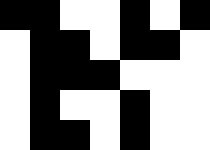[["black", "black", "white", "white", "black", "white", "black"], ["white", "black", "black", "white", "black", "black", "white"], ["white", "black", "black", "black", "white", "white", "white"], ["white", "black", "white", "white", "black", "white", "white"], ["white", "black", "black", "white", "black", "white", "white"]]